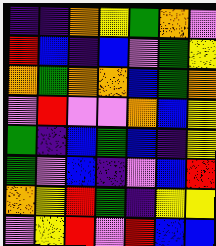[["indigo", "indigo", "orange", "yellow", "green", "orange", "violet"], ["red", "blue", "indigo", "blue", "violet", "green", "yellow"], ["orange", "green", "orange", "orange", "blue", "green", "orange"], ["violet", "red", "violet", "violet", "orange", "blue", "yellow"], ["green", "indigo", "blue", "green", "blue", "indigo", "yellow"], ["green", "violet", "blue", "indigo", "violet", "blue", "red"], ["orange", "yellow", "red", "green", "indigo", "yellow", "yellow"], ["violet", "yellow", "red", "violet", "red", "blue", "blue"]]